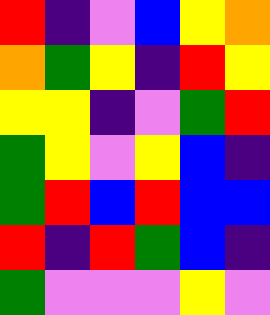[["red", "indigo", "violet", "blue", "yellow", "orange"], ["orange", "green", "yellow", "indigo", "red", "yellow"], ["yellow", "yellow", "indigo", "violet", "green", "red"], ["green", "yellow", "violet", "yellow", "blue", "indigo"], ["green", "red", "blue", "red", "blue", "blue"], ["red", "indigo", "red", "green", "blue", "indigo"], ["green", "violet", "violet", "violet", "yellow", "violet"]]